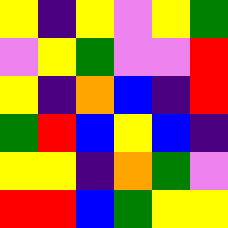[["yellow", "indigo", "yellow", "violet", "yellow", "green"], ["violet", "yellow", "green", "violet", "violet", "red"], ["yellow", "indigo", "orange", "blue", "indigo", "red"], ["green", "red", "blue", "yellow", "blue", "indigo"], ["yellow", "yellow", "indigo", "orange", "green", "violet"], ["red", "red", "blue", "green", "yellow", "yellow"]]